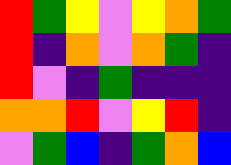[["red", "green", "yellow", "violet", "yellow", "orange", "green"], ["red", "indigo", "orange", "violet", "orange", "green", "indigo"], ["red", "violet", "indigo", "green", "indigo", "indigo", "indigo"], ["orange", "orange", "red", "violet", "yellow", "red", "indigo"], ["violet", "green", "blue", "indigo", "green", "orange", "blue"]]